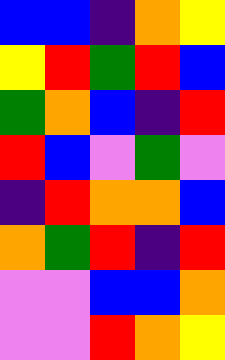[["blue", "blue", "indigo", "orange", "yellow"], ["yellow", "red", "green", "red", "blue"], ["green", "orange", "blue", "indigo", "red"], ["red", "blue", "violet", "green", "violet"], ["indigo", "red", "orange", "orange", "blue"], ["orange", "green", "red", "indigo", "red"], ["violet", "violet", "blue", "blue", "orange"], ["violet", "violet", "red", "orange", "yellow"]]